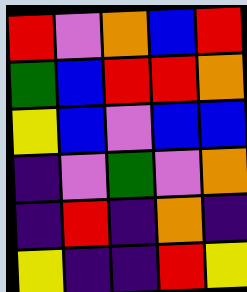[["red", "violet", "orange", "blue", "red"], ["green", "blue", "red", "red", "orange"], ["yellow", "blue", "violet", "blue", "blue"], ["indigo", "violet", "green", "violet", "orange"], ["indigo", "red", "indigo", "orange", "indigo"], ["yellow", "indigo", "indigo", "red", "yellow"]]